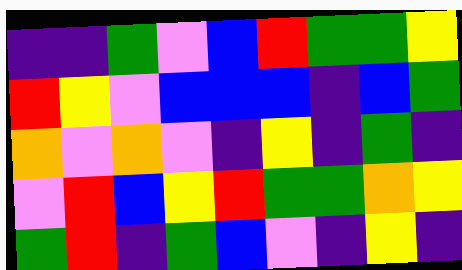[["indigo", "indigo", "green", "violet", "blue", "red", "green", "green", "yellow"], ["red", "yellow", "violet", "blue", "blue", "blue", "indigo", "blue", "green"], ["orange", "violet", "orange", "violet", "indigo", "yellow", "indigo", "green", "indigo"], ["violet", "red", "blue", "yellow", "red", "green", "green", "orange", "yellow"], ["green", "red", "indigo", "green", "blue", "violet", "indigo", "yellow", "indigo"]]